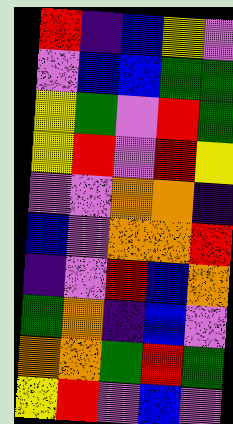[["red", "indigo", "blue", "yellow", "violet"], ["violet", "blue", "blue", "green", "green"], ["yellow", "green", "violet", "red", "green"], ["yellow", "red", "violet", "red", "yellow"], ["violet", "violet", "orange", "orange", "indigo"], ["blue", "violet", "orange", "orange", "red"], ["indigo", "violet", "red", "blue", "orange"], ["green", "orange", "indigo", "blue", "violet"], ["orange", "orange", "green", "red", "green"], ["yellow", "red", "violet", "blue", "violet"]]